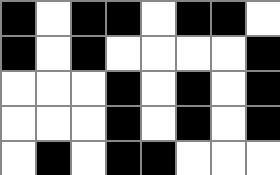[["black", "white", "black", "black", "white", "black", "black", "white"], ["black", "white", "black", "white", "white", "white", "white", "black"], ["white", "white", "white", "black", "white", "black", "white", "black"], ["white", "white", "white", "black", "white", "black", "white", "black"], ["white", "black", "white", "black", "black", "white", "white", "white"]]